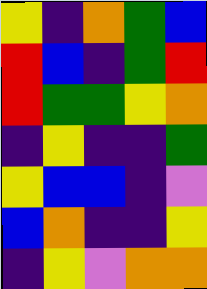[["yellow", "indigo", "orange", "green", "blue"], ["red", "blue", "indigo", "green", "red"], ["red", "green", "green", "yellow", "orange"], ["indigo", "yellow", "indigo", "indigo", "green"], ["yellow", "blue", "blue", "indigo", "violet"], ["blue", "orange", "indigo", "indigo", "yellow"], ["indigo", "yellow", "violet", "orange", "orange"]]